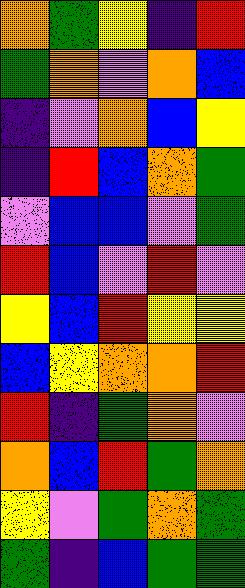[["orange", "green", "yellow", "indigo", "red"], ["green", "orange", "violet", "orange", "blue"], ["indigo", "violet", "orange", "blue", "yellow"], ["indigo", "red", "blue", "orange", "green"], ["violet", "blue", "blue", "violet", "green"], ["red", "blue", "violet", "red", "violet"], ["yellow", "blue", "red", "yellow", "yellow"], ["blue", "yellow", "orange", "orange", "red"], ["red", "indigo", "green", "orange", "violet"], ["orange", "blue", "red", "green", "orange"], ["yellow", "violet", "green", "orange", "green"], ["green", "indigo", "blue", "green", "green"]]